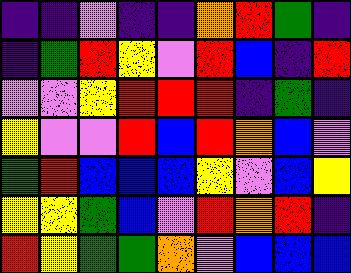[["indigo", "indigo", "violet", "indigo", "indigo", "orange", "red", "green", "indigo"], ["indigo", "green", "red", "yellow", "violet", "red", "blue", "indigo", "red"], ["violet", "violet", "yellow", "red", "red", "red", "indigo", "green", "indigo"], ["yellow", "violet", "violet", "red", "blue", "red", "orange", "blue", "violet"], ["green", "red", "blue", "blue", "blue", "yellow", "violet", "blue", "yellow"], ["yellow", "yellow", "green", "blue", "violet", "red", "orange", "red", "indigo"], ["red", "yellow", "green", "green", "orange", "violet", "blue", "blue", "blue"]]